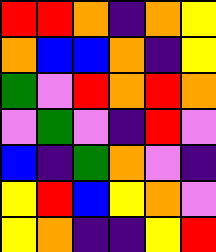[["red", "red", "orange", "indigo", "orange", "yellow"], ["orange", "blue", "blue", "orange", "indigo", "yellow"], ["green", "violet", "red", "orange", "red", "orange"], ["violet", "green", "violet", "indigo", "red", "violet"], ["blue", "indigo", "green", "orange", "violet", "indigo"], ["yellow", "red", "blue", "yellow", "orange", "violet"], ["yellow", "orange", "indigo", "indigo", "yellow", "red"]]